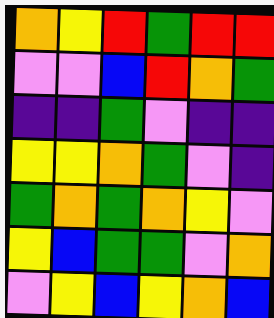[["orange", "yellow", "red", "green", "red", "red"], ["violet", "violet", "blue", "red", "orange", "green"], ["indigo", "indigo", "green", "violet", "indigo", "indigo"], ["yellow", "yellow", "orange", "green", "violet", "indigo"], ["green", "orange", "green", "orange", "yellow", "violet"], ["yellow", "blue", "green", "green", "violet", "orange"], ["violet", "yellow", "blue", "yellow", "orange", "blue"]]